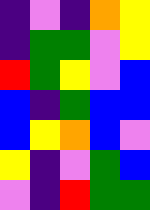[["indigo", "violet", "indigo", "orange", "yellow"], ["indigo", "green", "green", "violet", "yellow"], ["red", "green", "yellow", "violet", "blue"], ["blue", "indigo", "green", "blue", "blue"], ["blue", "yellow", "orange", "blue", "violet"], ["yellow", "indigo", "violet", "green", "blue"], ["violet", "indigo", "red", "green", "green"]]